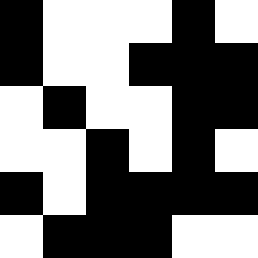[["black", "white", "white", "white", "black", "white"], ["black", "white", "white", "black", "black", "black"], ["white", "black", "white", "white", "black", "black"], ["white", "white", "black", "white", "black", "white"], ["black", "white", "black", "black", "black", "black"], ["white", "black", "black", "black", "white", "white"]]